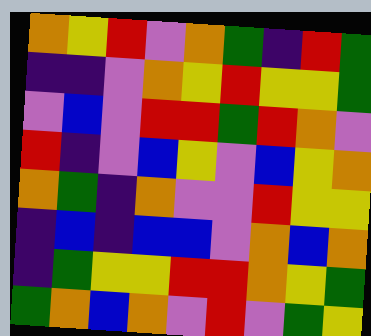[["orange", "yellow", "red", "violet", "orange", "green", "indigo", "red", "green"], ["indigo", "indigo", "violet", "orange", "yellow", "red", "yellow", "yellow", "green"], ["violet", "blue", "violet", "red", "red", "green", "red", "orange", "violet"], ["red", "indigo", "violet", "blue", "yellow", "violet", "blue", "yellow", "orange"], ["orange", "green", "indigo", "orange", "violet", "violet", "red", "yellow", "yellow"], ["indigo", "blue", "indigo", "blue", "blue", "violet", "orange", "blue", "orange"], ["indigo", "green", "yellow", "yellow", "red", "red", "orange", "yellow", "green"], ["green", "orange", "blue", "orange", "violet", "red", "violet", "green", "yellow"]]